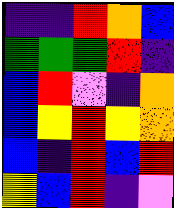[["indigo", "indigo", "red", "orange", "blue"], ["green", "green", "green", "red", "indigo"], ["blue", "red", "violet", "indigo", "orange"], ["blue", "yellow", "red", "yellow", "orange"], ["blue", "indigo", "red", "blue", "red"], ["yellow", "blue", "red", "indigo", "violet"]]